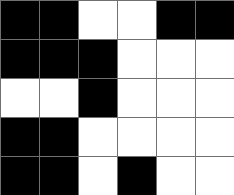[["black", "black", "white", "white", "black", "black"], ["black", "black", "black", "white", "white", "white"], ["white", "white", "black", "white", "white", "white"], ["black", "black", "white", "white", "white", "white"], ["black", "black", "white", "black", "white", "white"]]